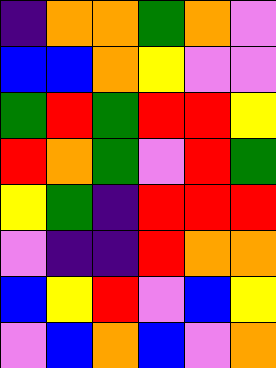[["indigo", "orange", "orange", "green", "orange", "violet"], ["blue", "blue", "orange", "yellow", "violet", "violet"], ["green", "red", "green", "red", "red", "yellow"], ["red", "orange", "green", "violet", "red", "green"], ["yellow", "green", "indigo", "red", "red", "red"], ["violet", "indigo", "indigo", "red", "orange", "orange"], ["blue", "yellow", "red", "violet", "blue", "yellow"], ["violet", "blue", "orange", "blue", "violet", "orange"]]